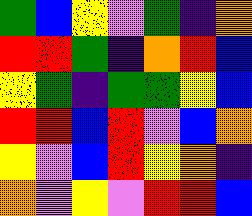[["green", "blue", "yellow", "violet", "green", "indigo", "orange"], ["red", "red", "green", "indigo", "orange", "red", "blue"], ["yellow", "green", "indigo", "green", "green", "yellow", "blue"], ["red", "red", "blue", "red", "violet", "blue", "orange"], ["yellow", "violet", "blue", "red", "yellow", "orange", "indigo"], ["orange", "violet", "yellow", "violet", "red", "red", "blue"]]